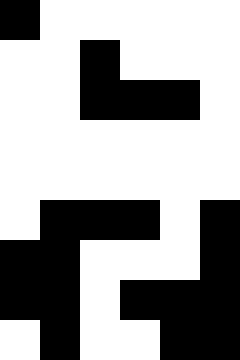[["black", "white", "white", "white", "white", "white"], ["white", "white", "black", "white", "white", "white"], ["white", "white", "black", "black", "black", "white"], ["white", "white", "white", "white", "white", "white"], ["white", "white", "white", "white", "white", "white"], ["white", "black", "black", "black", "white", "black"], ["black", "black", "white", "white", "white", "black"], ["black", "black", "white", "black", "black", "black"], ["white", "black", "white", "white", "black", "black"]]